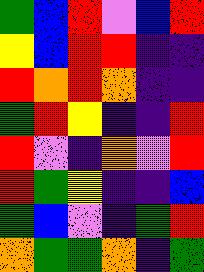[["green", "blue", "red", "violet", "blue", "red"], ["yellow", "blue", "red", "red", "indigo", "indigo"], ["red", "orange", "red", "orange", "indigo", "indigo"], ["green", "red", "yellow", "indigo", "indigo", "red"], ["red", "violet", "indigo", "orange", "violet", "red"], ["red", "green", "yellow", "indigo", "indigo", "blue"], ["green", "blue", "violet", "indigo", "green", "red"], ["orange", "green", "green", "orange", "indigo", "green"]]